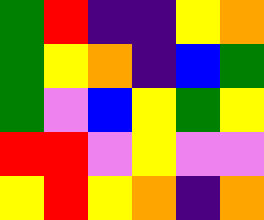[["green", "red", "indigo", "indigo", "yellow", "orange"], ["green", "yellow", "orange", "indigo", "blue", "green"], ["green", "violet", "blue", "yellow", "green", "yellow"], ["red", "red", "violet", "yellow", "violet", "violet"], ["yellow", "red", "yellow", "orange", "indigo", "orange"]]